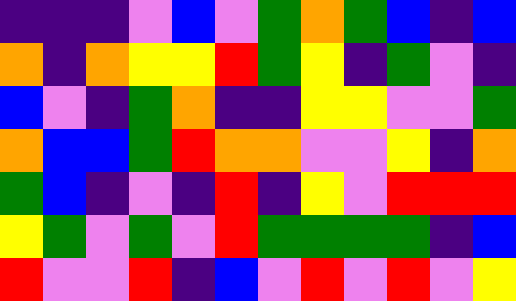[["indigo", "indigo", "indigo", "violet", "blue", "violet", "green", "orange", "green", "blue", "indigo", "blue"], ["orange", "indigo", "orange", "yellow", "yellow", "red", "green", "yellow", "indigo", "green", "violet", "indigo"], ["blue", "violet", "indigo", "green", "orange", "indigo", "indigo", "yellow", "yellow", "violet", "violet", "green"], ["orange", "blue", "blue", "green", "red", "orange", "orange", "violet", "violet", "yellow", "indigo", "orange"], ["green", "blue", "indigo", "violet", "indigo", "red", "indigo", "yellow", "violet", "red", "red", "red"], ["yellow", "green", "violet", "green", "violet", "red", "green", "green", "green", "green", "indigo", "blue"], ["red", "violet", "violet", "red", "indigo", "blue", "violet", "red", "violet", "red", "violet", "yellow"]]